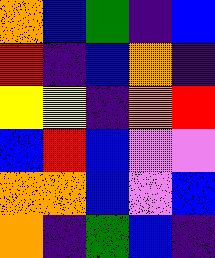[["orange", "blue", "green", "indigo", "blue"], ["red", "indigo", "blue", "orange", "indigo"], ["yellow", "yellow", "indigo", "orange", "red"], ["blue", "red", "blue", "violet", "violet"], ["orange", "orange", "blue", "violet", "blue"], ["orange", "indigo", "green", "blue", "indigo"]]